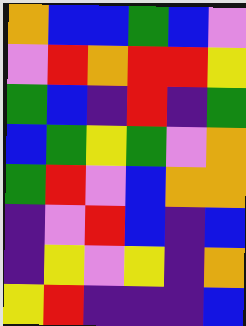[["orange", "blue", "blue", "green", "blue", "violet"], ["violet", "red", "orange", "red", "red", "yellow"], ["green", "blue", "indigo", "red", "indigo", "green"], ["blue", "green", "yellow", "green", "violet", "orange"], ["green", "red", "violet", "blue", "orange", "orange"], ["indigo", "violet", "red", "blue", "indigo", "blue"], ["indigo", "yellow", "violet", "yellow", "indigo", "orange"], ["yellow", "red", "indigo", "indigo", "indigo", "blue"]]